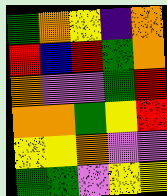[["green", "orange", "yellow", "indigo", "orange"], ["red", "blue", "red", "green", "orange"], ["orange", "violet", "violet", "green", "red"], ["orange", "orange", "green", "yellow", "red"], ["yellow", "yellow", "orange", "violet", "violet"], ["green", "green", "violet", "yellow", "yellow"]]